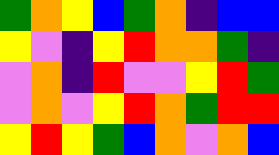[["green", "orange", "yellow", "blue", "green", "orange", "indigo", "blue", "blue"], ["yellow", "violet", "indigo", "yellow", "red", "orange", "orange", "green", "indigo"], ["violet", "orange", "indigo", "red", "violet", "violet", "yellow", "red", "green"], ["violet", "orange", "violet", "yellow", "red", "orange", "green", "red", "red"], ["yellow", "red", "yellow", "green", "blue", "orange", "violet", "orange", "blue"]]